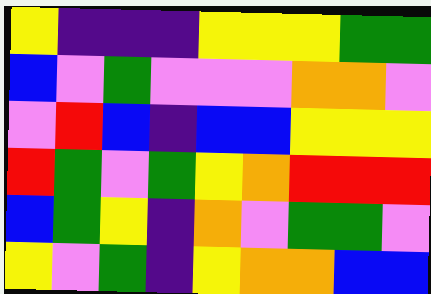[["yellow", "indigo", "indigo", "indigo", "yellow", "yellow", "yellow", "green", "green"], ["blue", "violet", "green", "violet", "violet", "violet", "orange", "orange", "violet"], ["violet", "red", "blue", "indigo", "blue", "blue", "yellow", "yellow", "yellow"], ["red", "green", "violet", "green", "yellow", "orange", "red", "red", "red"], ["blue", "green", "yellow", "indigo", "orange", "violet", "green", "green", "violet"], ["yellow", "violet", "green", "indigo", "yellow", "orange", "orange", "blue", "blue"]]